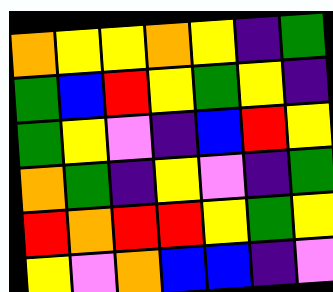[["orange", "yellow", "yellow", "orange", "yellow", "indigo", "green"], ["green", "blue", "red", "yellow", "green", "yellow", "indigo"], ["green", "yellow", "violet", "indigo", "blue", "red", "yellow"], ["orange", "green", "indigo", "yellow", "violet", "indigo", "green"], ["red", "orange", "red", "red", "yellow", "green", "yellow"], ["yellow", "violet", "orange", "blue", "blue", "indigo", "violet"]]